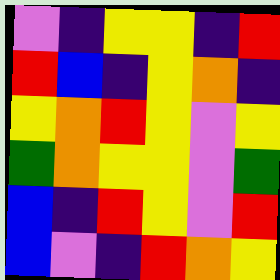[["violet", "indigo", "yellow", "yellow", "indigo", "red"], ["red", "blue", "indigo", "yellow", "orange", "indigo"], ["yellow", "orange", "red", "yellow", "violet", "yellow"], ["green", "orange", "yellow", "yellow", "violet", "green"], ["blue", "indigo", "red", "yellow", "violet", "red"], ["blue", "violet", "indigo", "red", "orange", "yellow"]]